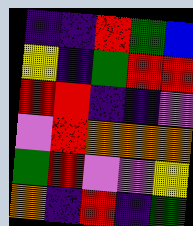[["indigo", "indigo", "red", "green", "blue"], ["yellow", "indigo", "green", "red", "red"], ["red", "red", "indigo", "indigo", "violet"], ["violet", "red", "orange", "orange", "orange"], ["green", "red", "violet", "violet", "yellow"], ["orange", "indigo", "red", "indigo", "green"]]